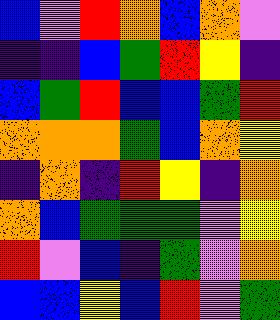[["blue", "violet", "red", "orange", "blue", "orange", "violet"], ["indigo", "indigo", "blue", "green", "red", "yellow", "indigo"], ["blue", "green", "red", "blue", "blue", "green", "red"], ["orange", "orange", "orange", "green", "blue", "orange", "yellow"], ["indigo", "orange", "indigo", "red", "yellow", "indigo", "orange"], ["orange", "blue", "green", "green", "green", "violet", "yellow"], ["red", "violet", "blue", "indigo", "green", "violet", "orange"], ["blue", "blue", "yellow", "blue", "red", "violet", "green"]]